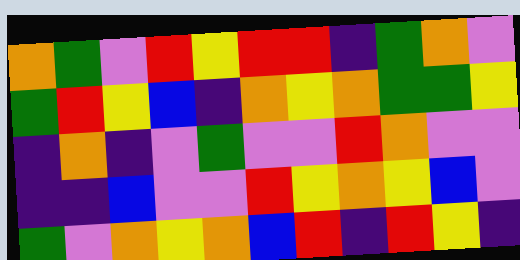[["orange", "green", "violet", "red", "yellow", "red", "red", "indigo", "green", "orange", "violet"], ["green", "red", "yellow", "blue", "indigo", "orange", "yellow", "orange", "green", "green", "yellow"], ["indigo", "orange", "indigo", "violet", "green", "violet", "violet", "red", "orange", "violet", "violet"], ["indigo", "indigo", "blue", "violet", "violet", "red", "yellow", "orange", "yellow", "blue", "violet"], ["green", "violet", "orange", "yellow", "orange", "blue", "red", "indigo", "red", "yellow", "indigo"]]